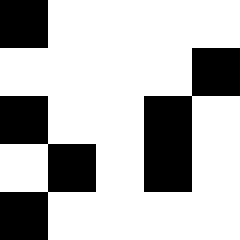[["black", "white", "white", "white", "white"], ["white", "white", "white", "white", "black"], ["black", "white", "white", "black", "white"], ["white", "black", "white", "black", "white"], ["black", "white", "white", "white", "white"]]